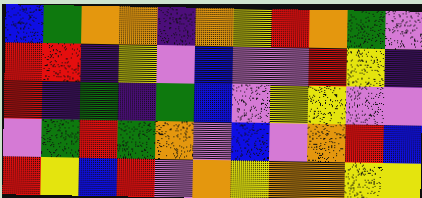[["blue", "green", "orange", "orange", "indigo", "orange", "yellow", "red", "orange", "green", "violet"], ["red", "red", "indigo", "yellow", "violet", "blue", "violet", "violet", "red", "yellow", "indigo"], ["red", "indigo", "green", "indigo", "green", "blue", "violet", "yellow", "yellow", "violet", "violet"], ["violet", "green", "red", "green", "orange", "violet", "blue", "violet", "orange", "red", "blue"], ["red", "yellow", "blue", "red", "violet", "orange", "yellow", "orange", "orange", "yellow", "yellow"]]